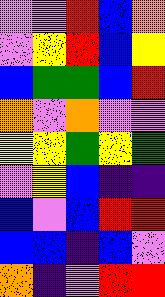[["violet", "violet", "red", "blue", "orange"], ["violet", "yellow", "red", "blue", "yellow"], ["blue", "green", "green", "blue", "red"], ["orange", "violet", "orange", "violet", "violet"], ["yellow", "yellow", "green", "yellow", "green"], ["violet", "yellow", "blue", "indigo", "indigo"], ["blue", "violet", "blue", "red", "red"], ["blue", "blue", "indigo", "blue", "violet"], ["orange", "indigo", "violet", "red", "red"]]